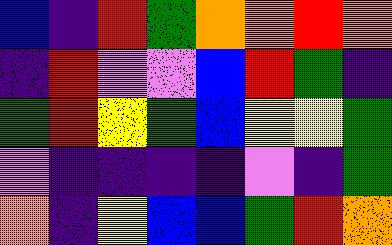[["blue", "indigo", "red", "green", "orange", "orange", "red", "orange"], ["indigo", "red", "violet", "violet", "blue", "red", "green", "indigo"], ["green", "red", "yellow", "green", "blue", "yellow", "yellow", "green"], ["violet", "indigo", "indigo", "indigo", "indigo", "violet", "indigo", "green"], ["orange", "indigo", "yellow", "blue", "blue", "green", "red", "orange"]]